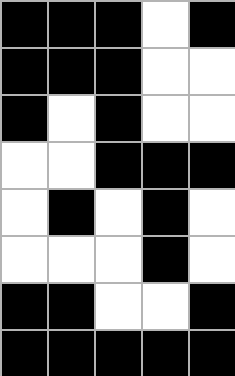[["black", "black", "black", "white", "black"], ["black", "black", "black", "white", "white"], ["black", "white", "black", "white", "white"], ["white", "white", "black", "black", "black"], ["white", "black", "white", "black", "white"], ["white", "white", "white", "black", "white"], ["black", "black", "white", "white", "black"], ["black", "black", "black", "black", "black"]]